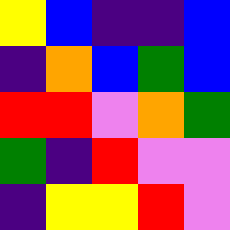[["yellow", "blue", "indigo", "indigo", "blue"], ["indigo", "orange", "blue", "green", "blue"], ["red", "red", "violet", "orange", "green"], ["green", "indigo", "red", "violet", "violet"], ["indigo", "yellow", "yellow", "red", "violet"]]